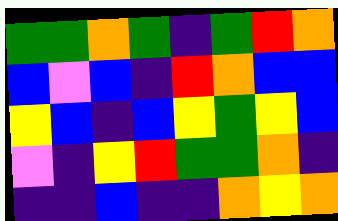[["green", "green", "orange", "green", "indigo", "green", "red", "orange"], ["blue", "violet", "blue", "indigo", "red", "orange", "blue", "blue"], ["yellow", "blue", "indigo", "blue", "yellow", "green", "yellow", "blue"], ["violet", "indigo", "yellow", "red", "green", "green", "orange", "indigo"], ["indigo", "indigo", "blue", "indigo", "indigo", "orange", "yellow", "orange"]]